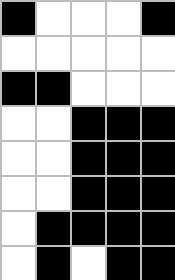[["black", "white", "white", "white", "black"], ["white", "white", "white", "white", "white"], ["black", "black", "white", "white", "white"], ["white", "white", "black", "black", "black"], ["white", "white", "black", "black", "black"], ["white", "white", "black", "black", "black"], ["white", "black", "black", "black", "black"], ["white", "black", "white", "black", "black"]]